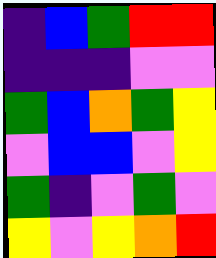[["indigo", "blue", "green", "red", "red"], ["indigo", "indigo", "indigo", "violet", "violet"], ["green", "blue", "orange", "green", "yellow"], ["violet", "blue", "blue", "violet", "yellow"], ["green", "indigo", "violet", "green", "violet"], ["yellow", "violet", "yellow", "orange", "red"]]